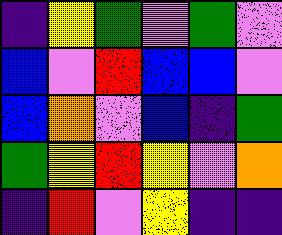[["indigo", "yellow", "green", "violet", "green", "violet"], ["blue", "violet", "red", "blue", "blue", "violet"], ["blue", "orange", "violet", "blue", "indigo", "green"], ["green", "yellow", "red", "yellow", "violet", "orange"], ["indigo", "red", "violet", "yellow", "indigo", "indigo"]]